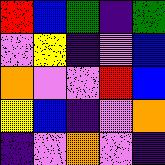[["red", "blue", "green", "indigo", "green"], ["violet", "yellow", "indigo", "violet", "blue"], ["orange", "violet", "violet", "red", "blue"], ["yellow", "blue", "indigo", "violet", "orange"], ["indigo", "violet", "orange", "violet", "indigo"]]